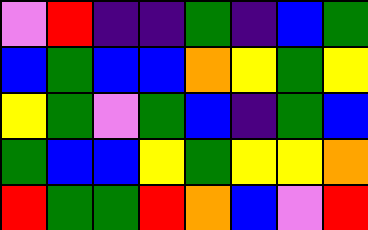[["violet", "red", "indigo", "indigo", "green", "indigo", "blue", "green"], ["blue", "green", "blue", "blue", "orange", "yellow", "green", "yellow"], ["yellow", "green", "violet", "green", "blue", "indigo", "green", "blue"], ["green", "blue", "blue", "yellow", "green", "yellow", "yellow", "orange"], ["red", "green", "green", "red", "orange", "blue", "violet", "red"]]